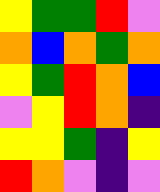[["yellow", "green", "green", "red", "violet"], ["orange", "blue", "orange", "green", "orange"], ["yellow", "green", "red", "orange", "blue"], ["violet", "yellow", "red", "orange", "indigo"], ["yellow", "yellow", "green", "indigo", "yellow"], ["red", "orange", "violet", "indigo", "violet"]]